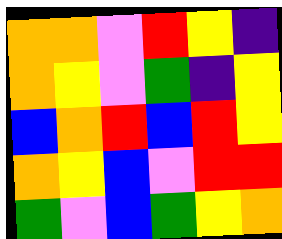[["orange", "orange", "violet", "red", "yellow", "indigo"], ["orange", "yellow", "violet", "green", "indigo", "yellow"], ["blue", "orange", "red", "blue", "red", "yellow"], ["orange", "yellow", "blue", "violet", "red", "red"], ["green", "violet", "blue", "green", "yellow", "orange"]]